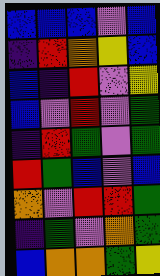[["blue", "blue", "blue", "violet", "blue"], ["indigo", "red", "orange", "yellow", "blue"], ["blue", "indigo", "red", "violet", "yellow"], ["blue", "violet", "red", "violet", "green"], ["indigo", "red", "green", "violet", "green"], ["red", "green", "blue", "violet", "blue"], ["orange", "violet", "red", "red", "green"], ["indigo", "green", "violet", "orange", "green"], ["blue", "orange", "orange", "green", "yellow"]]